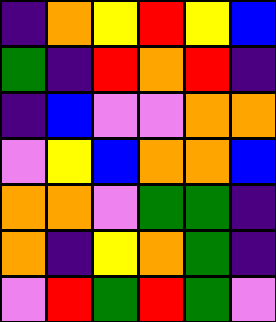[["indigo", "orange", "yellow", "red", "yellow", "blue"], ["green", "indigo", "red", "orange", "red", "indigo"], ["indigo", "blue", "violet", "violet", "orange", "orange"], ["violet", "yellow", "blue", "orange", "orange", "blue"], ["orange", "orange", "violet", "green", "green", "indigo"], ["orange", "indigo", "yellow", "orange", "green", "indigo"], ["violet", "red", "green", "red", "green", "violet"]]